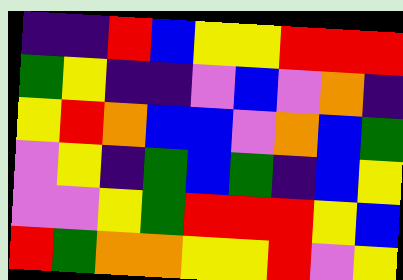[["indigo", "indigo", "red", "blue", "yellow", "yellow", "red", "red", "red"], ["green", "yellow", "indigo", "indigo", "violet", "blue", "violet", "orange", "indigo"], ["yellow", "red", "orange", "blue", "blue", "violet", "orange", "blue", "green"], ["violet", "yellow", "indigo", "green", "blue", "green", "indigo", "blue", "yellow"], ["violet", "violet", "yellow", "green", "red", "red", "red", "yellow", "blue"], ["red", "green", "orange", "orange", "yellow", "yellow", "red", "violet", "yellow"]]